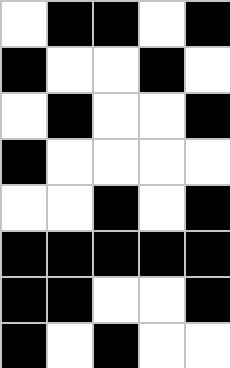[["white", "black", "black", "white", "black"], ["black", "white", "white", "black", "white"], ["white", "black", "white", "white", "black"], ["black", "white", "white", "white", "white"], ["white", "white", "black", "white", "black"], ["black", "black", "black", "black", "black"], ["black", "black", "white", "white", "black"], ["black", "white", "black", "white", "white"]]